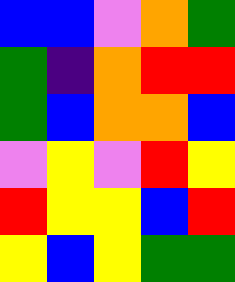[["blue", "blue", "violet", "orange", "green"], ["green", "indigo", "orange", "red", "red"], ["green", "blue", "orange", "orange", "blue"], ["violet", "yellow", "violet", "red", "yellow"], ["red", "yellow", "yellow", "blue", "red"], ["yellow", "blue", "yellow", "green", "green"]]